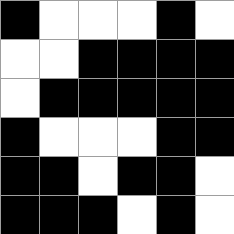[["black", "white", "white", "white", "black", "white"], ["white", "white", "black", "black", "black", "black"], ["white", "black", "black", "black", "black", "black"], ["black", "white", "white", "white", "black", "black"], ["black", "black", "white", "black", "black", "white"], ["black", "black", "black", "white", "black", "white"]]